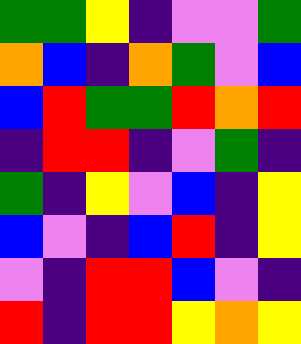[["green", "green", "yellow", "indigo", "violet", "violet", "green"], ["orange", "blue", "indigo", "orange", "green", "violet", "blue"], ["blue", "red", "green", "green", "red", "orange", "red"], ["indigo", "red", "red", "indigo", "violet", "green", "indigo"], ["green", "indigo", "yellow", "violet", "blue", "indigo", "yellow"], ["blue", "violet", "indigo", "blue", "red", "indigo", "yellow"], ["violet", "indigo", "red", "red", "blue", "violet", "indigo"], ["red", "indigo", "red", "red", "yellow", "orange", "yellow"]]